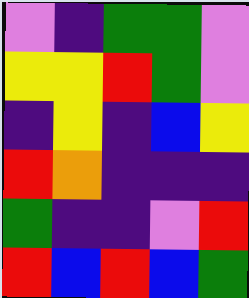[["violet", "indigo", "green", "green", "violet"], ["yellow", "yellow", "red", "green", "violet"], ["indigo", "yellow", "indigo", "blue", "yellow"], ["red", "orange", "indigo", "indigo", "indigo"], ["green", "indigo", "indigo", "violet", "red"], ["red", "blue", "red", "blue", "green"]]